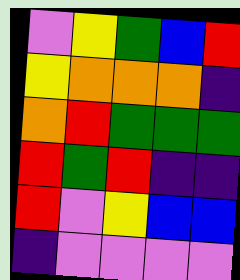[["violet", "yellow", "green", "blue", "red"], ["yellow", "orange", "orange", "orange", "indigo"], ["orange", "red", "green", "green", "green"], ["red", "green", "red", "indigo", "indigo"], ["red", "violet", "yellow", "blue", "blue"], ["indigo", "violet", "violet", "violet", "violet"]]